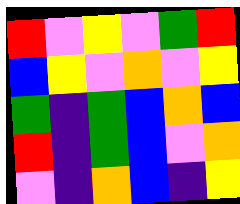[["red", "violet", "yellow", "violet", "green", "red"], ["blue", "yellow", "violet", "orange", "violet", "yellow"], ["green", "indigo", "green", "blue", "orange", "blue"], ["red", "indigo", "green", "blue", "violet", "orange"], ["violet", "indigo", "orange", "blue", "indigo", "yellow"]]